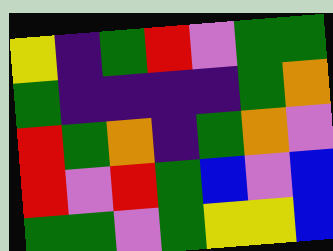[["yellow", "indigo", "green", "red", "violet", "green", "green"], ["green", "indigo", "indigo", "indigo", "indigo", "green", "orange"], ["red", "green", "orange", "indigo", "green", "orange", "violet"], ["red", "violet", "red", "green", "blue", "violet", "blue"], ["green", "green", "violet", "green", "yellow", "yellow", "blue"]]